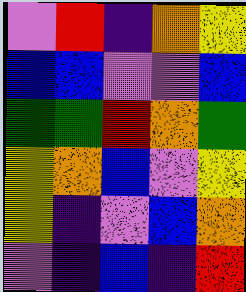[["violet", "red", "indigo", "orange", "yellow"], ["blue", "blue", "violet", "violet", "blue"], ["green", "green", "red", "orange", "green"], ["yellow", "orange", "blue", "violet", "yellow"], ["yellow", "indigo", "violet", "blue", "orange"], ["violet", "indigo", "blue", "indigo", "red"]]